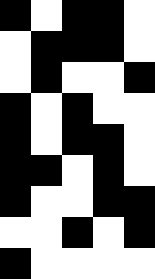[["black", "white", "black", "black", "white"], ["white", "black", "black", "black", "white"], ["white", "black", "white", "white", "black"], ["black", "white", "black", "white", "white"], ["black", "white", "black", "black", "white"], ["black", "black", "white", "black", "white"], ["black", "white", "white", "black", "black"], ["white", "white", "black", "white", "black"], ["black", "white", "white", "white", "white"]]